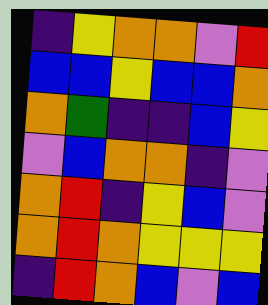[["indigo", "yellow", "orange", "orange", "violet", "red"], ["blue", "blue", "yellow", "blue", "blue", "orange"], ["orange", "green", "indigo", "indigo", "blue", "yellow"], ["violet", "blue", "orange", "orange", "indigo", "violet"], ["orange", "red", "indigo", "yellow", "blue", "violet"], ["orange", "red", "orange", "yellow", "yellow", "yellow"], ["indigo", "red", "orange", "blue", "violet", "blue"]]